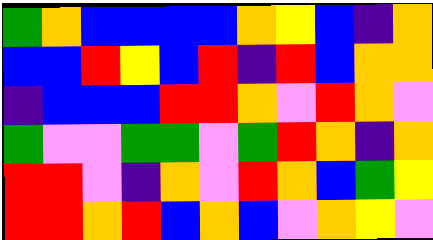[["green", "orange", "blue", "blue", "blue", "blue", "orange", "yellow", "blue", "indigo", "orange"], ["blue", "blue", "red", "yellow", "blue", "red", "indigo", "red", "blue", "orange", "orange"], ["indigo", "blue", "blue", "blue", "red", "red", "orange", "violet", "red", "orange", "violet"], ["green", "violet", "violet", "green", "green", "violet", "green", "red", "orange", "indigo", "orange"], ["red", "red", "violet", "indigo", "orange", "violet", "red", "orange", "blue", "green", "yellow"], ["red", "red", "orange", "red", "blue", "orange", "blue", "violet", "orange", "yellow", "violet"]]